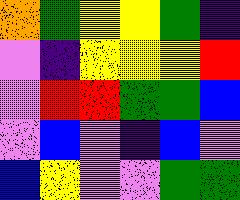[["orange", "green", "yellow", "yellow", "green", "indigo"], ["violet", "indigo", "yellow", "yellow", "yellow", "red"], ["violet", "red", "red", "green", "green", "blue"], ["violet", "blue", "violet", "indigo", "blue", "violet"], ["blue", "yellow", "violet", "violet", "green", "green"]]